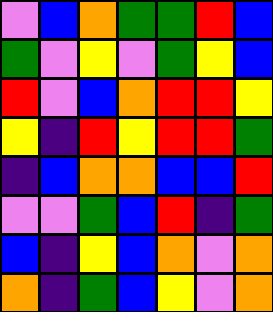[["violet", "blue", "orange", "green", "green", "red", "blue"], ["green", "violet", "yellow", "violet", "green", "yellow", "blue"], ["red", "violet", "blue", "orange", "red", "red", "yellow"], ["yellow", "indigo", "red", "yellow", "red", "red", "green"], ["indigo", "blue", "orange", "orange", "blue", "blue", "red"], ["violet", "violet", "green", "blue", "red", "indigo", "green"], ["blue", "indigo", "yellow", "blue", "orange", "violet", "orange"], ["orange", "indigo", "green", "blue", "yellow", "violet", "orange"]]